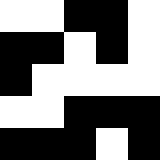[["white", "white", "black", "black", "white"], ["black", "black", "white", "black", "white"], ["black", "white", "white", "white", "white"], ["white", "white", "black", "black", "black"], ["black", "black", "black", "white", "black"]]